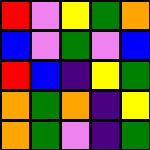[["red", "violet", "yellow", "green", "orange"], ["blue", "violet", "green", "violet", "blue"], ["red", "blue", "indigo", "yellow", "green"], ["orange", "green", "orange", "indigo", "yellow"], ["orange", "green", "violet", "indigo", "green"]]